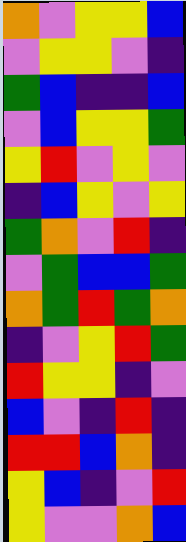[["orange", "violet", "yellow", "yellow", "blue"], ["violet", "yellow", "yellow", "violet", "indigo"], ["green", "blue", "indigo", "indigo", "blue"], ["violet", "blue", "yellow", "yellow", "green"], ["yellow", "red", "violet", "yellow", "violet"], ["indigo", "blue", "yellow", "violet", "yellow"], ["green", "orange", "violet", "red", "indigo"], ["violet", "green", "blue", "blue", "green"], ["orange", "green", "red", "green", "orange"], ["indigo", "violet", "yellow", "red", "green"], ["red", "yellow", "yellow", "indigo", "violet"], ["blue", "violet", "indigo", "red", "indigo"], ["red", "red", "blue", "orange", "indigo"], ["yellow", "blue", "indigo", "violet", "red"], ["yellow", "violet", "violet", "orange", "blue"]]